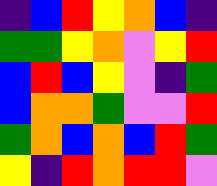[["indigo", "blue", "red", "yellow", "orange", "blue", "indigo"], ["green", "green", "yellow", "orange", "violet", "yellow", "red"], ["blue", "red", "blue", "yellow", "violet", "indigo", "green"], ["blue", "orange", "orange", "green", "violet", "violet", "red"], ["green", "orange", "blue", "orange", "blue", "red", "green"], ["yellow", "indigo", "red", "orange", "red", "red", "violet"]]